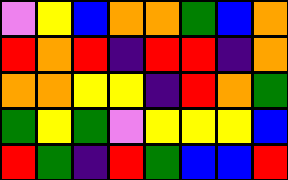[["violet", "yellow", "blue", "orange", "orange", "green", "blue", "orange"], ["red", "orange", "red", "indigo", "red", "red", "indigo", "orange"], ["orange", "orange", "yellow", "yellow", "indigo", "red", "orange", "green"], ["green", "yellow", "green", "violet", "yellow", "yellow", "yellow", "blue"], ["red", "green", "indigo", "red", "green", "blue", "blue", "red"]]